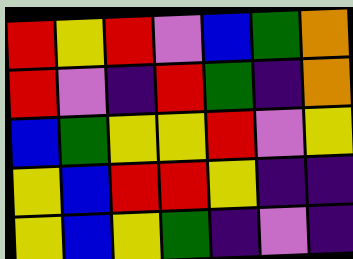[["red", "yellow", "red", "violet", "blue", "green", "orange"], ["red", "violet", "indigo", "red", "green", "indigo", "orange"], ["blue", "green", "yellow", "yellow", "red", "violet", "yellow"], ["yellow", "blue", "red", "red", "yellow", "indigo", "indigo"], ["yellow", "blue", "yellow", "green", "indigo", "violet", "indigo"]]